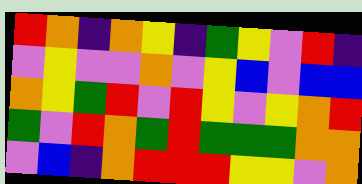[["red", "orange", "indigo", "orange", "yellow", "indigo", "green", "yellow", "violet", "red", "indigo"], ["violet", "yellow", "violet", "violet", "orange", "violet", "yellow", "blue", "violet", "blue", "blue"], ["orange", "yellow", "green", "red", "violet", "red", "yellow", "violet", "yellow", "orange", "red"], ["green", "violet", "red", "orange", "green", "red", "green", "green", "green", "orange", "orange"], ["violet", "blue", "indigo", "orange", "red", "red", "red", "yellow", "yellow", "violet", "orange"]]